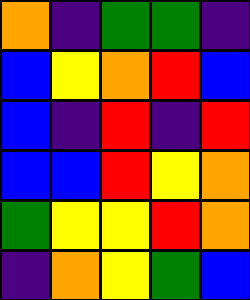[["orange", "indigo", "green", "green", "indigo"], ["blue", "yellow", "orange", "red", "blue"], ["blue", "indigo", "red", "indigo", "red"], ["blue", "blue", "red", "yellow", "orange"], ["green", "yellow", "yellow", "red", "orange"], ["indigo", "orange", "yellow", "green", "blue"]]